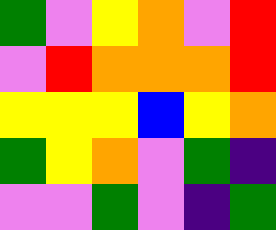[["green", "violet", "yellow", "orange", "violet", "red"], ["violet", "red", "orange", "orange", "orange", "red"], ["yellow", "yellow", "yellow", "blue", "yellow", "orange"], ["green", "yellow", "orange", "violet", "green", "indigo"], ["violet", "violet", "green", "violet", "indigo", "green"]]